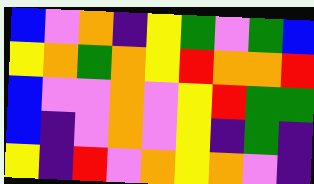[["blue", "violet", "orange", "indigo", "yellow", "green", "violet", "green", "blue"], ["yellow", "orange", "green", "orange", "yellow", "red", "orange", "orange", "red"], ["blue", "violet", "violet", "orange", "violet", "yellow", "red", "green", "green"], ["blue", "indigo", "violet", "orange", "violet", "yellow", "indigo", "green", "indigo"], ["yellow", "indigo", "red", "violet", "orange", "yellow", "orange", "violet", "indigo"]]